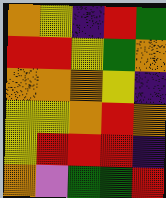[["orange", "yellow", "indigo", "red", "green"], ["red", "red", "yellow", "green", "orange"], ["orange", "orange", "orange", "yellow", "indigo"], ["yellow", "yellow", "orange", "red", "orange"], ["yellow", "red", "red", "red", "indigo"], ["orange", "violet", "green", "green", "red"]]